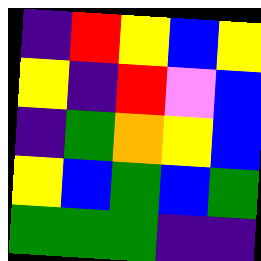[["indigo", "red", "yellow", "blue", "yellow"], ["yellow", "indigo", "red", "violet", "blue"], ["indigo", "green", "orange", "yellow", "blue"], ["yellow", "blue", "green", "blue", "green"], ["green", "green", "green", "indigo", "indigo"]]